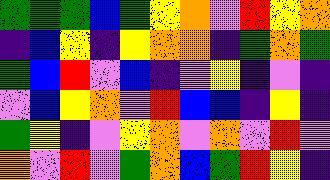[["green", "green", "green", "blue", "green", "yellow", "orange", "violet", "red", "yellow", "orange"], ["indigo", "blue", "yellow", "indigo", "yellow", "orange", "orange", "indigo", "green", "orange", "green"], ["green", "blue", "red", "violet", "blue", "indigo", "violet", "yellow", "indigo", "violet", "indigo"], ["violet", "blue", "yellow", "orange", "violet", "red", "blue", "blue", "indigo", "yellow", "indigo"], ["green", "yellow", "indigo", "violet", "yellow", "orange", "violet", "orange", "violet", "red", "violet"], ["orange", "violet", "red", "violet", "green", "orange", "blue", "green", "red", "yellow", "indigo"]]